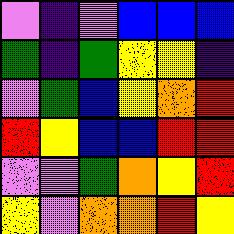[["violet", "indigo", "violet", "blue", "blue", "blue"], ["green", "indigo", "green", "yellow", "yellow", "indigo"], ["violet", "green", "blue", "yellow", "orange", "red"], ["red", "yellow", "blue", "blue", "red", "red"], ["violet", "violet", "green", "orange", "yellow", "red"], ["yellow", "violet", "orange", "orange", "red", "yellow"]]